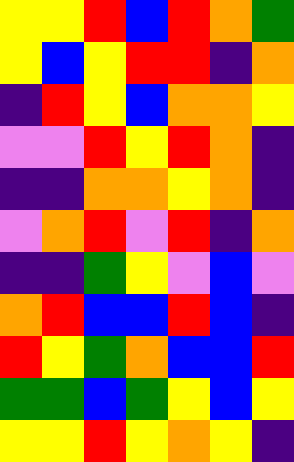[["yellow", "yellow", "red", "blue", "red", "orange", "green"], ["yellow", "blue", "yellow", "red", "red", "indigo", "orange"], ["indigo", "red", "yellow", "blue", "orange", "orange", "yellow"], ["violet", "violet", "red", "yellow", "red", "orange", "indigo"], ["indigo", "indigo", "orange", "orange", "yellow", "orange", "indigo"], ["violet", "orange", "red", "violet", "red", "indigo", "orange"], ["indigo", "indigo", "green", "yellow", "violet", "blue", "violet"], ["orange", "red", "blue", "blue", "red", "blue", "indigo"], ["red", "yellow", "green", "orange", "blue", "blue", "red"], ["green", "green", "blue", "green", "yellow", "blue", "yellow"], ["yellow", "yellow", "red", "yellow", "orange", "yellow", "indigo"]]